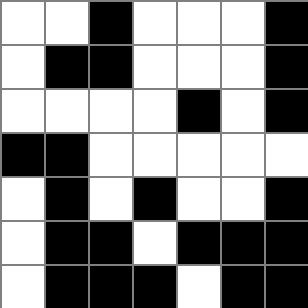[["white", "white", "black", "white", "white", "white", "black"], ["white", "black", "black", "white", "white", "white", "black"], ["white", "white", "white", "white", "black", "white", "black"], ["black", "black", "white", "white", "white", "white", "white"], ["white", "black", "white", "black", "white", "white", "black"], ["white", "black", "black", "white", "black", "black", "black"], ["white", "black", "black", "black", "white", "black", "black"]]